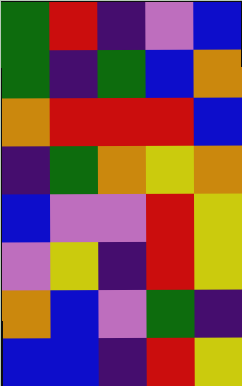[["green", "red", "indigo", "violet", "blue"], ["green", "indigo", "green", "blue", "orange"], ["orange", "red", "red", "red", "blue"], ["indigo", "green", "orange", "yellow", "orange"], ["blue", "violet", "violet", "red", "yellow"], ["violet", "yellow", "indigo", "red", "yellow"], ["orange", "blue", "violet", "green", "indigo"], ["blue", "blue", "indigo", "red", "yellow"]]